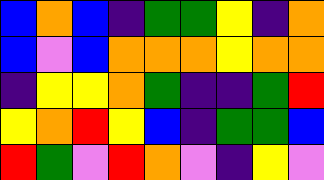[["blue", "orange", "blue", "indigo", "green", "green", "yellow", "indigo", "orange"], ["blue", "violet", "blue", "orange", "orange", "orange", "yellow", "orange", "orange"], ["indigo", "yellow", "yellow", "orange", "green", "indigo", "indigo", "green", "red"], ["yellow", "orange", "red", "yellow", "blue", "indigo", "green", "green", "blue"], ["red", "green", "violet", "red", "orange", "violet", "indigo", "yellow", "violet"]]